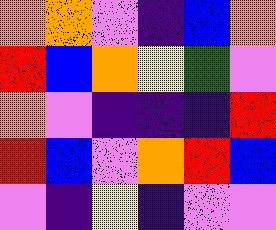[["orange", "orange", "violet", "indigo", "blue", "orange"], ["red", "blue", "orange", "yellow", "green", "violet"], ["orange", "violet", "indigo", "indigo", "indigo", "red"], ["red", "blue", "violet", "orange", "red", "blue"], ["violet", "indigo", "yellow", "indigo", "violet", "violet"]]